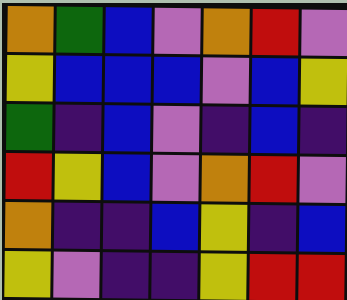[["orange", "green", "blue", "violet", "orange", "red", "violet"], ["yellow", "blue", "blue", "blue", "violet", "blue", "yellow"], ["green", "indigo", "blue", "violet", "indigo", "blue", "indigo"], ["red", "yellow", "blue", "violet", "orange", "red", "violet"], ["orange", "indigo", "indigo", "blue", "yellow", "indigo", "blue"], ["yellow", "violet", "indigo", "indigo", "yellow", "red", "red"]]